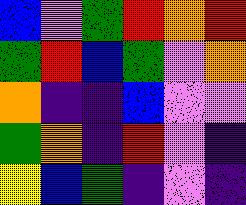[["blue", "violet", "green", "red", "orange", "red"], ["green", "red", "blue", "green", "violet", "orange"], ["orange", "indigo", "indigo", "blue", "violet", "violet"], ["green", "orange", "indigo", "red", "violet", "indigo"], ["yellow", "blue", "green", "indigo", "violet", "indigo"]]